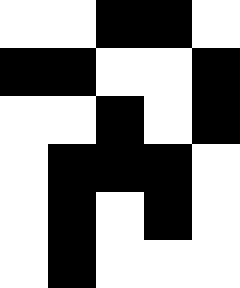[["white", "white", "black", "black", "white"], ["black", "black", "white", "white", "black"], ["white", "white", "black", "white", "black"], ["white", "black", "black", "black", "white"], ["white", "black", "white", "black", "white"], ["white", "black", "white", "white", "white"]]